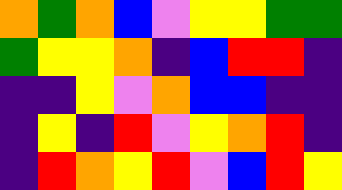[["orange", "green", "orange", "blue", "violet", "yellow", "yellow", "green", "green"], ["green", "yellow", "yellow", "orange", "indigo", "blue", "red", "red", "indigo"], ["indigo", "indigo", "yellow", "violet", "orange", "blue", "blue", "indigo", "indigo"], ["indigo", "yellow", "indigo", "red", "violet", "yellow", "orange", "red", "indigo"], ["indigo", "red", "orange", "yellow", "red", "violet", "blue", "red", "yellow"]]